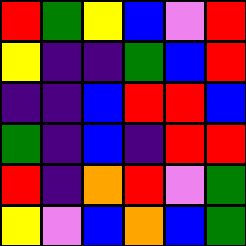[["red", "green", "yellow", "blue", "violet", "red"], ["yellow", "indigo", "indigo", "green", "blue", "red"], ["indigo", "indigo", "blue", "red", "red", "blue"], ["green", "indigo", "blue", "indigo", "red", "red"], ["red", "indigo", "orange", "red", "violet", "green"], ["yellow", "violet", "blue", "orange", "blue", "green"]]